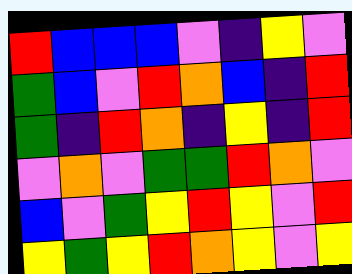[["red", "blue", "blue", "blue", "violet", "indigo", "yellow", "violet"], ["green", "blue", "violet", "red", "orange", "blue", "indigo", "red"], ["green", "indigo", "red", "orange", "indigo", "yellow", "indigo", "red"], ["violet", "orange", "violet", "green", "green", "red", "orange", "violet"], ["blue", "violet", "green", "yellow", "red", "yellow", "violet", "red"], ["yellow", "green", "yellow", "red", "orange", "yellow", "violet", "yellow"]]